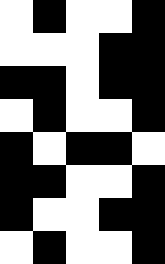[["white", "black", "white", "white", "black"], ["white", "white", "white", "black", "black"], ["black", "black", "white", "black", "black"], ["white", "black", "white", "white", "black"], ["black", "white", "black", "black", "white"], ["black", "black", "white", "white", "black"], ["black", "white", "white", "black", "black"], ["white", "black", "white", "white", "black"]]